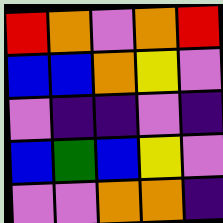[["red", "orange", "violet", "orange", "red"], ["blue", "blue", "orange", "yellow", "violet"], ["violet", "indigo", "indigo", "violet", "indigo"], ["blue", "green", "blue", "yellow", "violet"], ["violet", "violet", "orange", "orange", "indigo"]]